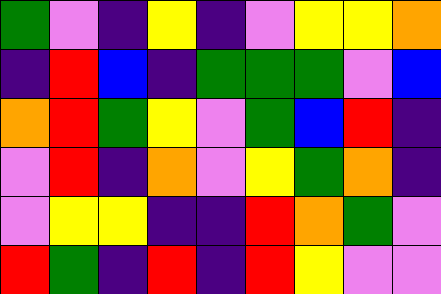[["green", "violet", "indigo", "yellow", "indigo", "violet", "yellow", "yellow", "orange"], ["indigo", "red", "blue", "indigo", "green", "green", "green", "violet", "blue"], ["orange", "red", "green", "yellow", "violet", "green", "blue", "red", "indigo"], ["violet", "red", "indigo", "orange", "violet", "yellow", "green", "orange", "indigo"], ["violet", "yellow", "yellow", "indigo", "indigo", "red", "orange", "green", "violet"], ["red", "green", "indigo", "red", "indigo", "red", "yellow", "violet", "violet"]]